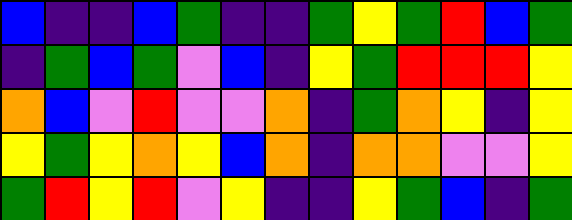[["blue", "indigo", "indigo", "blue", "green", "indigo", "indigo", "green", "yellow", "green", "red", "blue", "green"], ["indigo", "green", "blue", "green", "violet", "blue", "indigo", "yellow", "green", "red", "red", "red", "yellow"], ["orange", "blue", "violet", "red", "violet", "violet", "orange", "indigo", "green", "orange", "yellow", "indigo", "yellow"], ["yellow", "green", "yellow", "orange", "yellow", "blue", "orange", "indigo", "orange", "orange", "violet", "violet", "yellow"], ["green", "red", "yellow", "red", "violet", "yellow", "indigo", "indigo", "yellow", "green", "blue", "indigo", "green"]]